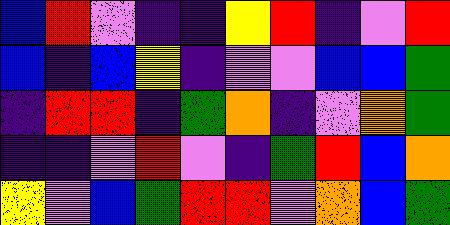[["blue", "red", "violet", "indigo", "indigo", "yellow", "red", "indigo", "violet", "red"], ["blue", "indigo", "blue", "yellow", "indigo", "violet", "violet", "blue", "blue", "green"], ["indigo", "red", "red", "indigo", "green", "orange", "indigo", "violet", "orange", "green"], ["indigo", "indigo", "violet", "red", "violet", "indigo", "green", "red", "blue", "orange"], ["yellow", "violet", "blue", "green", "red", "red", "violet", "orange", "blue", "green"]]